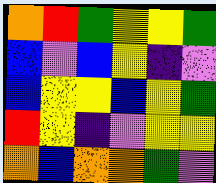[["orange", "red", "green", "yellow", "yellow", "green"], ["blue", "violet", "blue", "yellow", "indigo", "violet"], ["blue", "yellow", "yellow", "blue", "yellow", "green"], ["red", "yellow", "indigo", "violet", "yellow", "yellow"], ["orange", "blue", "orange", "orange", "green", "violet"]]